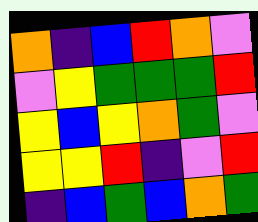[["orange", "indigo", "blue", "red", "orange", "violet"], ["violet", "yellow", "green", "green", "green", "red"], ["yellow", "blue", "yellow", "orange", "green", "violet"], ["yellow", "yellow", "red", "indigo", "violet", "red"], ["indigo", "blue", "green", "blue", "orange", "green"]]